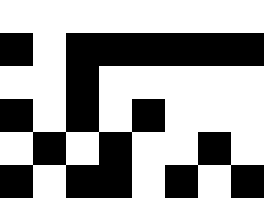[["white", "white", "white", "white", "white", "white", "white", "white"], ["black", "white", "black", "black", "black", "black", "black", "black"], ["white", "white", "black", "white", "white", "white", "white", "white"], ["black", "white", "black", "white", "black", "white", "white", "white"], ["white", "black", "white", "black", "white", "white", "black", "white"], ["black", "white", "black", "black", "white", "black", "white", "black"]]